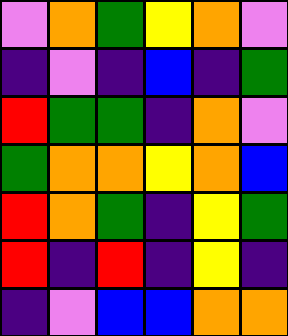[["violet", "orange", "green", "yellow", "orange", "violet"], ["indigo", "violet", "indigo", "blue", "indigo", "green"], ["red", "green", "green", "indigo", "orange", "violet"], ["green", "orange", "orange", "yellow", "orange", "blue"], ["red", "orange", "green", "indigo", "yellow", "green"], ["red", "indigo", "red", "indigo", "yellow", "indigo"], ["indigo", "violet", "blue", "blue", "orange", "orange"]]